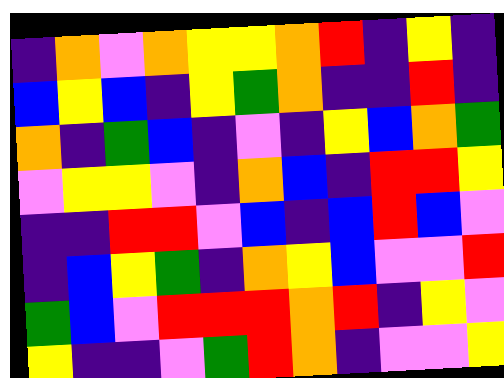[["indigo", "orange", "violet", "orange", "yellow", "yellow", "orange", "red", "indigo", "yellow", "indigo"], ["blue", "yellow", "blue", "indigo", "yellow", "green", "orange", "indigo", "indigo", "red", "indigo"], ["orange", "indigo", "green", "blue", "indigo", "violet", "indigo", "yellow", "blue", "orange", "green"], ["violet", "yellow", "yellow", "violet", "indigo", "orange", "blue", "indigo", "red", "red", "yellow"], ["indigo", "indigo", "red", "red", "violet", "blue", "indigo", "blue", "red", "blue", "violet"], ["indigo", "blue", "yellow", "green", "indigo", "orange", "yellow", "blue", "violet", "violet", "red"], ["green", "blue", "violet", "red", "red", "red", "orange", "red", "indigo", "yellow", "violet"], ["yellow", "indigo", "indigo", "violet", "green", "red", "orange", "indigo", "violet", "violet", "yellow"]]